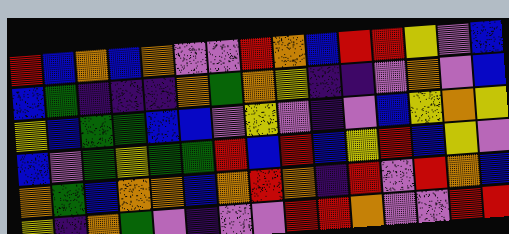[["red", "blue", "orange", "blue", "orange", "violet", "violet", "red", "orange", "blue", "red", "red", "yellow", "violet", "blue"], ["blue", "green", "indigo", "indigo", "indigo", "orange", "green", "orange", "yellow", "indigo", "indigo", "violet", "orange", "violet", "blue"], ["yellow", "blue", "green", "green", "blue", "blue", "violet", "yellow", "violet", "indigo", "violet", "blue", "yellow", "orange", "yellow"], ["blue", "violet", "green", "yellow", "green", "green", "red", "blue", "red", "blue", "yellow", "red", "blue", "yellow", "violet"], ["orange", "green", "blue", "orange", "orange", "blue", "orange", "red", "orange", "indigo", "red", "violet", "red", "orange", "blue"], ["yellow", "indigo", "orange", "green", "violet", "indigo", "violet", "violet", "red", "red", "orange", "violet", "violet", "red", "red"]]